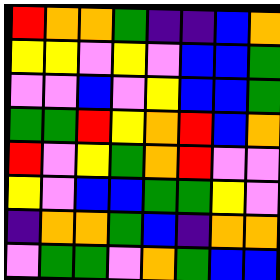[["red", "orange", "orange", "green", "indigo", "indigo", "blue", "orange"], ["yellow", "yellow", "violet", "yellow", "violet", "blue", "blue", "green"], ["violet", "violet", "blue", "violet", "yellow", "blue", "blue", "green"], ["green", "green", "red", "yellow", "orange", "red", "blue", "orange"], ["red", "violet", "yellow", "green", "orange", "red", "violet", "violet"], ["yellow", "violet", "blue", "blue", "green", "green", "yellow", "violet"], ["indigo", "orange", "orange", "green", "blue", "indigo", "orange", "orange"], ["violet", "green", "green", "violet", "orange", "green", "blue", "blue"]]